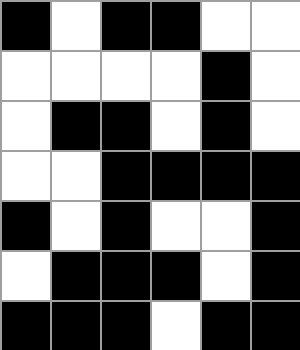[["black", "white", "black", "black", "white", "white"], ["white", "white", "white", "white", "black", "white"], ["white", "black", "black", "white", "black", "white"], ["white", "white", "black", "black", "black", "black"], ["black", "white", "black", "white", "white", "black"], ["white", "black", "black", "black", "white", "black"], ["black", "black", "black", "white", "black", "black"]]